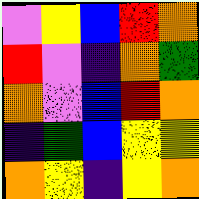[["violet", "yellow", "blue", "red", "orange"], ["red", "violet", "indigo", "orange", "green"], ["orange", "violet", "blue", "red", "orange"], ["indigo", "green", "blue", "yellow", "yellow"], ["orange", "yellow", "indigo", "yellow", "orange"]]